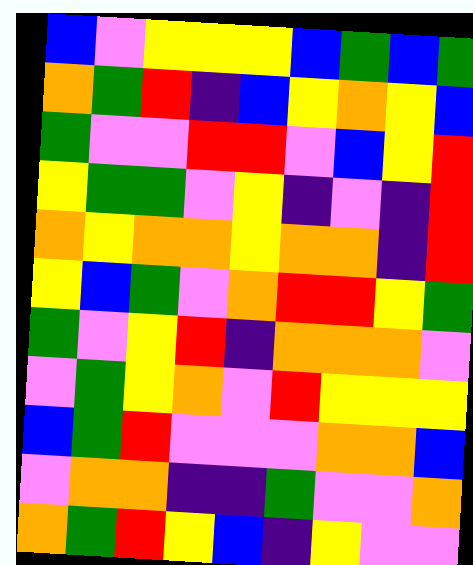[["blue", "violet", "yellow", "yellow", "yellow", "blue", "green", "blue", "green"], ["orange", "green", "red", "indigo", "blue", "yellow", "orange", "yellow", "blue"], ["green", "violet", "violet", "red", "red", "violet", "blue", "yellow", "red"], ["yellow", "green", "green", "violet", "yellow", "indigo", "violet", "indigo", "red"], ["orange", "yellow", "orange", "orange", "yellow", "orange", "orange", "indigo", "red"], ["yellow", "blue", "green", "violet", "orange", "red", "red", "yellow", "green"], ["green", "violet", "yellow", "red", "indigo", "orange", "orange", "orange", "violet"], ["violet", "green", "yellow", "orange", "violet", "red", "yellow", "yellow", "yellow"], ["blue", "green", "red", "violet", "violet", "violet", "orange", "orange", "blue"], ["violet", "orange", "orange", "indigo", "indigo", "green", "violet", "violet", "orange"], ["orange", "green", "red", "yellow", "blue", "indigo", "yellow", "violet", "violet"]]